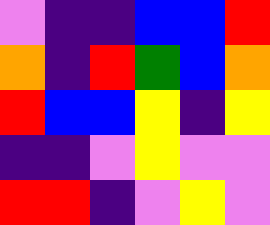[["violet", "indigo", "indigo", "blue", "blue", "red"], ["orange", "indigo", "red", "green", "blue", "orange"], ["red", "blue", "blue", "yellow", "indigo", "yellow"], ["indigo", "indigo", "violet", "yellow", "violet", "violet"], ["red", "red", "indigo", "violet", "yellow", "violet"]]